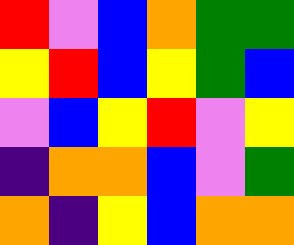[["red", "violet", "blue", "orange", "green", "green"], ["yellow", "red", "blue", "yellow", "green", "blue"], ["violet", "blue", "yellow", "red", "violet", "yellow"], ["indigo", "orange", "orange", "blue", "violet", "green"], ["orange", "indigo", "yellow", "blue", "orange", "orange"]]